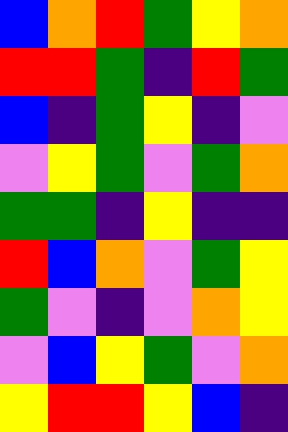[["blue", "orange", "red", "green", "yellow", "orange"], ["red", "red", "green", "indigo", "red", "green"], ["blue", "indigo", "green", "yellow", "indigo", "violet"], ["violet", "yellow", "green", "violet", "green", "orange"], ["green", "green", "indigo", "yellow", "indigo", "indigo"], ["red", "blue", "orange", "violet", "green", "yellow"], ["green", "violet", "indigo", "violet", "orange", "yellow"], ["violet", "blue", "yellow", "green", "violet", "orange"], ["yellow", "red", "red", "yellow", "blue", "indigo"]]